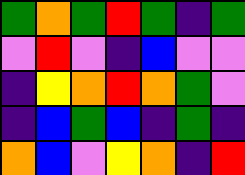[["green", "orange", "green", "red", "green", "indigo", "green"], ["violet", "red", "violet", "indigo", "blue", "violet", "violet"], ["indigo", "yellow", "orange", "red", "orange", "green", "violet"], ["indigo", "blue", "green", "blue", "indigo", "green", "indigo"], ["orange", "blue", "violet", "yellow", "orange", "indigo", "red"]]